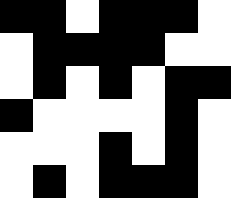[["black", "black", "white", "black", "black", "black", "white"], ["white", "black", "black", "black", "black", "white", "white"], ["white", "black", "white", "black", "white", "black", "black"], ["black", "white", "white", "white", "white", "black", "white"], ["white", "white", "white", "black", "white", "black", "white"], ["white", "black", "white", "black", "black", "black", "white"]]